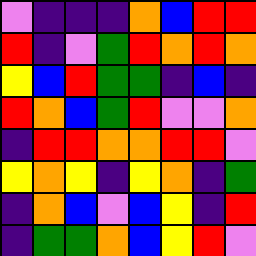[["violet", "indigo", "indigo", "indigo", "orange", "blue", "red", "red"], ["red", "indigo", "violet", "green", "red", "orange", "red", "orange"], ["yellow", "blue", "red", "green", "green", "indigo", "blue", "indigo"], ["red", "orange", "blue", "green", "red", "violet", "violet", "orange"], ["indigo", "red", "red", "orange", "orange", "red", "red", "violet"], ["yellow", "orange", "yellow", "indigo", "yellow", "orange", "indigo", "green"], ["indigo", "orange", "blue", "violet", "blue", "yellow", "indigo", "red"], ["indigo", "green", "green", "orange", "blue", "yellow", "red", "violet"]]